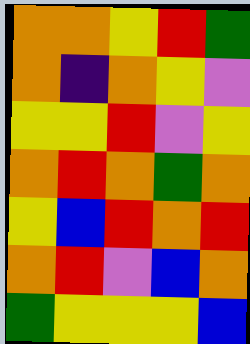[["orange", "orange", "yellow", "red", "green"], ["orange", "indigo", "orange", "yellow", "violet"], ["yellow", "yellow", "red", "violet", "yellow"], ["orange", "red", "orange", "green", "orange"], ["yellow", "blue", "red", "orange", "red"], ["orange", "red", "violet", "blue", "orange"], ["green", "yellow", "yellow", "yellow", "blue"]]